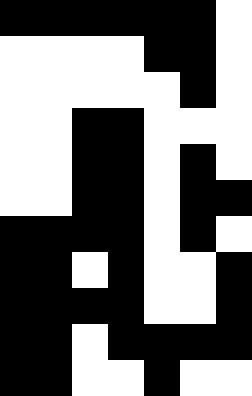[["black", "black", "black", "black", "black", "black", "white"], ["white", "white", "white", "white", "black", "black", "white"], ["white", "white", "white", "white", "white", "black", "white"], ["white", "white", "black", "black", "white", "white", "white"], ["white", "white", "black", "black", "white", "black", "white"], ["white", "white", "black", "black", "white", "black", "black"], ["black", "black", "black", "black", "white", "black", "white"], ["black", "black", "white", "black", "white", "white", "black"], ["black", "black", "black", "black", "white", "white", "black"], ["black", "black", "white", "black", "black", "black", "black"], ["black", "black", "white", "white", "black", "white", "white"]]